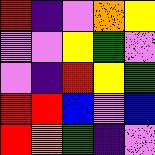[["red", "indigo", "violet", "orange", "yellow"], ["violet", "violet", "yellow", "green", "violet"], ["violet", "indigo", "red", "yellow", "green"], ["red", "red", "blue", "violet", "blue"], ["red", "orange", "green", "indigo", "violet"]]